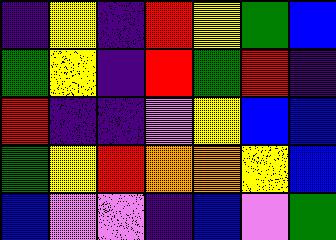[["indigo", "yellow", "indigo", "red", "yellow", "green", "blue"], ["green", "yellow", "indigo", "red", "green", "red", "indigo"], ["red", "indigo", "indigo", "violet", "yellow", "blue", "blue"], ["green", "yellow", "red", "orange", "orange", "yellow", "blue"], ["blue", "violet", "violet", "indigo", "blue", "violet", "green"]]